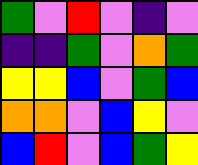[["green", "violet", "red", "violet", "indigo", "violet"], ["indigo", "indigo", "green", "violet", "orange", "green"], ["yellow", "yellow", "blue", "violet", "green", "blue"], ["orange", "orange", "violet", "blue", "yellow", "violet"], ["blue", "red", "violet", "blue", "green", "yellow"]]